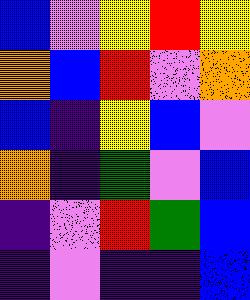[["blue", "violet", "yellow", "red", "yellow"], ["orange", "blue", "red", "violet", "orange"], ["blue", "indigo", "yellow", "blue", "violet"], ["orange", "indigo", "green", "violet", "blue"], ["indigo", "violet", "red", "green", "blue"], ["indigo", "violet", "indigo", "indigo", "blue"]]